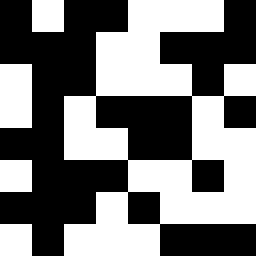[["black", "white", "black", "black", "white", "white", "white", "black"], ["black", "black", "black", "white", "white", "black", "black", "black"], ["white", "black", "black", "white", "white", "white", "black", "white"], ["white", "black", "white", "black", "black", "black", "white", "black"], ["black", "black", "white", "white", "black", "black", "white", "white"], ["white", "black", "black", "black", "white", "white", "black", "white"], ["black", "black", "black", "white", "black", "white", "white", "white"], ["white", "black", "white", "white", "white", "black", "black", "black"]]